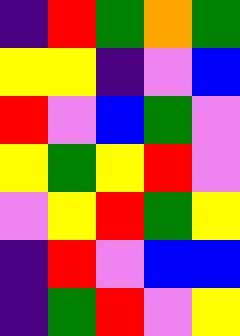[["indigo", "red", "green", "orange", "green"], ["yellow", "yellow", "indigo", "violet", "blue"], ["red", "violet", "blue", "green", "violet"], ["yellow", "green", "yellow", "red", "violet"], ["violet", "yellow", "red", "green", "yellow"], ["indigo", "red", "violet", "blue", "blue"], ["indigo", "green", "red", "violet", "yellow"]]